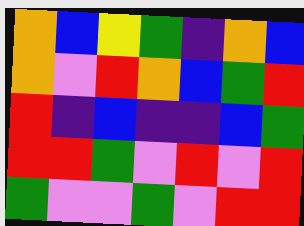[["orange", "blue", "yellow", "green", "indigo", "orange", "blue"], ["orange", "violet", "red", "orange", "blue", "green", "red"], ["red", "indigo", "blue", "indigo", "indigo", "blue", "green"], ["red", "red", "green", "violet", "red", "violet", "red"], ["green", "violet", "violet", "green", "violet", "red", "red"]]